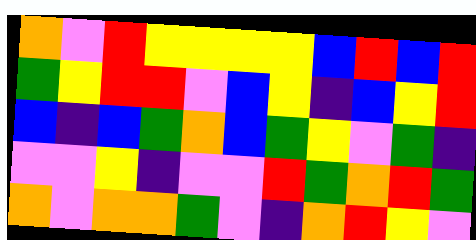[["orange", "violet", "red", "yellow", "yellow", "yellow", "yellow", "blue", "red", "blue", "red"], ["green", "yellow", "red", "red", "violet", "blue", "yellow", "indigo", "blue", "yellow", "red"], ["blue", "indigo", "blue", "green", "orange", "blue", "green", "yellow", "violet", "green", "indigo"], ["violet", "violet", "yellow", "indigo", "violet", "violet", "red", "green", "orange", "red", "green"], ["orange", "violet", "orange", "orange", "green", "violet", "indigo", "orange", "red", "yellow", "violet"]]